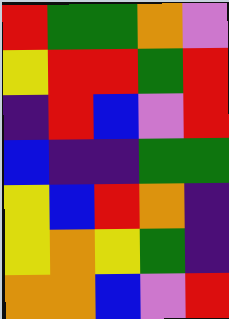[["red", "green", "green", "orange", "violet"], ["yellow", "red", "red", "green", "red"], ["indigo", "red", "blue", "violet", "red"], ["blue", "indigo", "indigo", "green", "green"], ["yellow", "blue", "red", "orange", "indigo"], ["yellow", "orange", "yellow", "green", "indigo"], ["orange", "orange", "blue", "violet", "red"]]